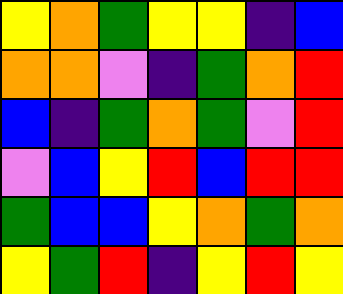[["yellow", "orange", "green", "yellow", "yellow", "indigo", "blue"], ["orange", "orange", "violet", "indigo", "green", "orange", "red"], ["blue", "indigo", "green", "orange", "green", "violet", "red"], ["violet", "blue", "yellow", "red", "blue", "red", "red"], ["green", "blue", "blue", "yellow", "orange", "green", "orange"], ["yellow", "green", "red", "indigo", "yellow", "red", "yellow"]]